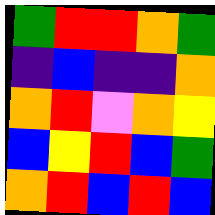[["green", "red", "red", "orange", "green"], ["indigo", "blue", "indigo", "indigo", "orange"], ["orange", "red", "violet", "orange", "yellow"], ["blue", "yellow", "red", "blue", "green"], ["orange", "red", "blue", "red", "blue"]]